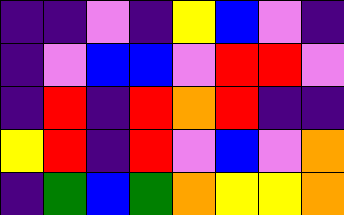[["indigo", "indigo", "violet", "indigo", "yellow", "blue", "violet", "indigo"], ["indigo", "violet", "blue", "blue", "violet", "red", "red", "violet"], ["indigo", "red", "indigo", "red", "orange", "red", "indigo", "indigo"], ["yellow", "red", "indigo", "red", "violet", "blue", "violet", "orange"], ["indigo", "green", "blue", "green", "orange", "yellow", "yellow", "orange"]]